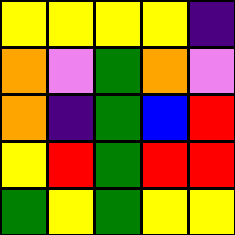[["yellow", "yellow", "yellow", "yellow", "indigo"], ["orange", "violet", "green", "orange", "violet"], ["orange", "indigo", "green", "blue", "red"], ["yellow", "red", "green", "red", "red"], ["green", "yellow", "green", "yellow", "yellow"]]